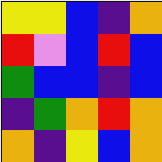[["yellow", "yellow", "blue", "indigo", "orange"], ["red", "violet", "blue", "red", "blue"], ["green", "blue", "blue", "indigo", "blue"], ["indigo", "green", "orange", "red", "orange"], ["orange", "indigo", "yellow", "blue", "orange"]]